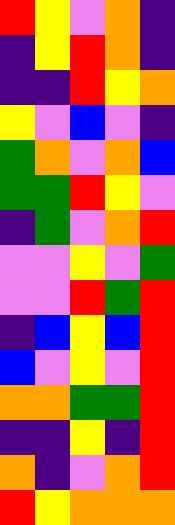[["red", "yellow", "violet", "orange", "indigo"], ["indigo", "yellow", "red", "orange", "indigo"], ["indigo", "indigo", "red", "yellow", "orange"], ["yellow", "violet", "blue", "violet", "indigo"], ["green", "orange", "violet", "orange", "blue"], ["green", "green", "red", "yellow", "violet"], ["indigo", "green", "violet", "orange", "red"], ["violet", "violet", "yellow", "violet", "green"], ["violet", "violet", "red", "green", "red"], ["indigo", "blue", "yellow", "blue", "red"], ["blue", "violet", "yellow", "violet", "red"], ["orange", "orange", "green", "green", "red"], ["indigo", "indigo", "yellow", "indigo", "red"], ["orange", "indigo", "violet", "orange", "red"], ["red", "yellow", "orange", "orange", "orange"]]